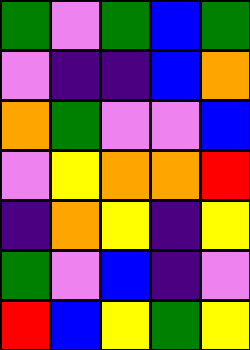[["green", "violet", "green", "blue", "green"], ["violet", "indigo", "indigo", "blue", "orange"], ["orange", "green", "violet", "violet", "blue"], ["violet", "yellow", "orange", "orange", "red"], ["indigo", "orange", "yellow", "indigo", "yellow"], ["green", "violet", "blue", "indigo", "violet"], ["red", "blue", "yellow", "green", "yellow"]]